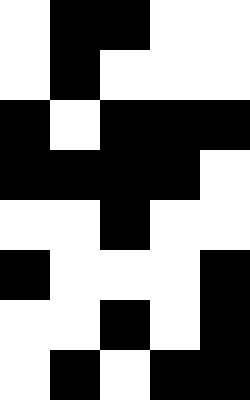[["white", "black", "black", "white", "white"], ["white", "black", "white", "white", "white"], ["black", "white", "black", "black", "black"], ["black", "black", "black", "black", "white"], ["white", "white", "black", "white", "white"], ["black", "white", "white", "white", "black"], ["white", "white", "black", "white", "black"], ["white", "black", "white", "black", "black"]]